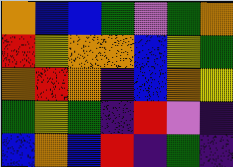[["orange", "blue", "blue", "green", "violet", "green", "orange"], ["red", "yellow", "orange", "orange", "blue", "yellow", "green"], ["orange", "red", "orange", "indigo", "blue", "orange", "yellow"], ["green", "yellow", "green", "indigo", "red", "violet", "indigo"], ["blue", "orange", "blue", "red", "indigo", "green", "indigo"]]